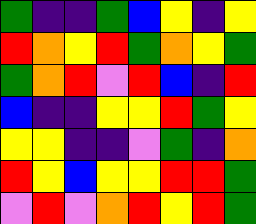[["green", "indigo", "indigo", "green", "blue", "yellow", "indigo", "yellow"], ["red", "orange", "yellow", "red", "green", "orange", "yellow", "green"], ["green", "orange", "red", "violet", "red", "blue", "indigo", "red"], ["blue", "indigo", "indigo", "yellow", "yellow", "red", "green", "yellow"], ["yellow", "yellow", "indigo", "indigo", "violet", "green", "indigo", "orange"], ["red", "yellow", "blue", "yellow", "yellow", "red", "red", "green"], ["violet", "red", "violet", "orange", "red", "yellow", "red", "green"]]